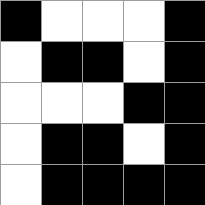[["black", "white", "white", "white", "black"], ["white", "black", "black", "white", "black"], ["white", "white", "white", "black", "black"], ["white", "black", "black", "white", "black"], ["white", "black", "black", "black", "black"]]